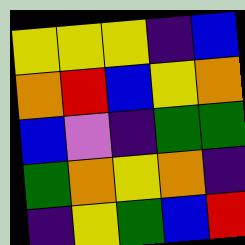[["yellow", "yellow", "yellow", "indigo", "blue"], ["orange", "red", "blue", "yellow", "orange"], ["blue", "violet", "indigo", "green", "green"], ["green", "orange", "yellow", "orange", "indigo"], ["indigo", "yellow", "green", "blue", "red"]]